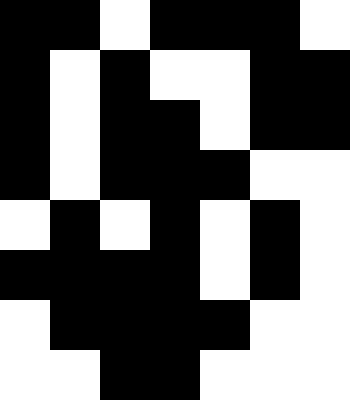[["black", "black", "white", "black", "black", "black", "white"], ["black", "white", "black", "white", "white", "black", "black"], ["black", "white", "black", "black", "white", "black", "black"], ["black", "white", "black", "black", "black", "white", "white"], ["white", "black", "white", "black", "white", "black", "white"], ["black", "black", "black", "black", "white", "black", "white"], ["white", "black", "black", "black", "black", "white", "white"], ["white", "white", "black", "black", "white", "white", "white"]]